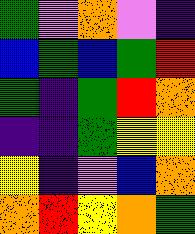[["green", "violet", "orange", "violet", "indigo"], ["blue", "green", "blue", "green", "red"], ["green", "indigo", "green", "red", "orange"], ["indigo", "indigo", "green", "yellow", "yellow"], ["yellow", "indigo", "violet", "blue", "orange"], ["orange", "red", "yellow", "orange", "green"]]